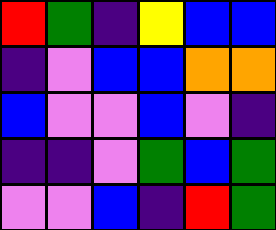[["red", "green", "indigo", "yellow", "blue", "blue"], ["indigo", "violet", "blue", "blue", "orange", "orange"], ["blue", "violet", "violet", "blue", "violet", "indigo"], ["indigo", "indigo", "violet", "green", "blue", "green"], ["violet", "violet", "blue", "indigo", "red", "green"]]